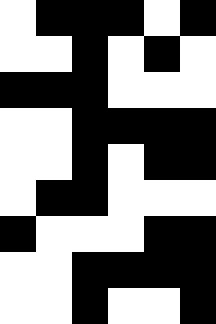[["white", "black", "black", "black", "white", "black"], ["white", "white", "black", "white", "black", "white"], ["black", "black", "black", "white", "white", "white"], ["white", "white", "black", "black", "black", "black"], ["white", "white", "black", "white", "black", "black"], ["white", "black", "black", "white", "white", "white"], ["black", "white", "white", "white", "black", "black"], ["white", "white", "black", "black", "black", "black"], ["white", "white", "black", "white", "white", "black"]]